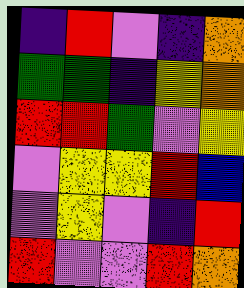[["indigo", "red", "violet", "indigo", "orange"], ["green", "green", "indigo", "yellow", "orange"], ["red", "red", "green", "violet", "yellow"], ["violet", "yellow", "yellow", "red", "blue"], ["violet", "yellow", "violet", "indigo", "red"], ["red", "violet", "violet", "red", "orange"]]